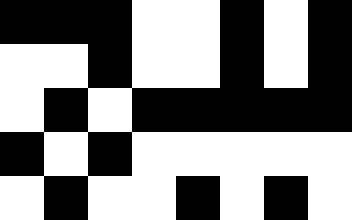[["black", "black", "black", "white", "white", "black", "white", "black"], ["white", "white", "black", "white", "white", "black", "white", "black"], ["white", "black", "white", "black", "black", "black", "black", "black"], ["black", "white", "black", "white", "white", "white", "white", "white"], ["white", "black", "white", "white", "black", "white", "black", "white"]]